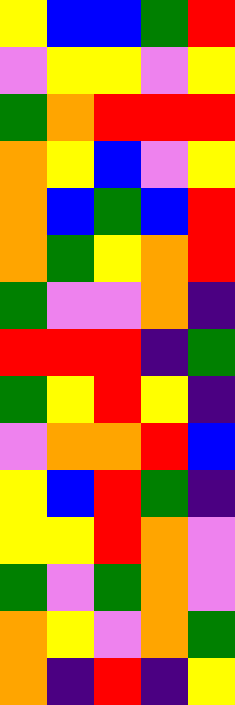[["yellow", "blue", "blue", "green", "red"], ["violet", "yellow", "yellow", "violet", "yellow"], ["green", "orange", "red", "red", "red"], ["orange", "yellow", "blue", "violet", "yellow"], ["orange", "blue", "green", "blue", "red"], ["orange", "green", "yellow", "orange", "red"], ["green", "violet", "violet", "orange", "indigo"], ["red", "red", "red", "indigo", "green"], ["green", "yellow", "red", "yellow", "indigo"], ["violet", "orange", "orange", "red", "blue"], ["yellow", "blue", "red", "green", "indigo"], ["yellow", "yellow", "red", "orange", "violet"], ["green", "violet", "green", "orange", "violet"], ["orange", "yellow", "violet", "orange", "green"], ["orange", "indigo", "red", "indigo", "yellow"]]